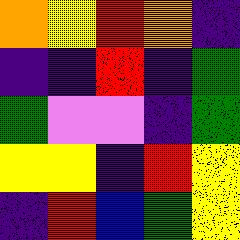[["orange", "yellow", "red", "orange", "indigo"], ["indigo", "indigo", "red", "indigo", "green"], ["green", "violet", "violet", "indigo", "green"], ["yellow", "yellow", "indigo", "red", "yellow"], ["indigo", "red", "blue", "green", "yellow"]]